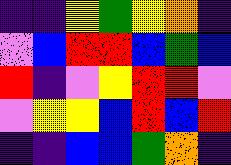[["indigo", "indigo", "yellow", "green", "yellow", "orange", "indigo"], ["violet", "blue", "red", "red", "blue", "green", "blue"], ["red", "indigo", "violet", "yellow", "red", "red", "violet"], ["violet", "yellow", "yellow", "blue", "red", "blue", "red"], ["indigo", "indigo", "blue", "blue", "green", "orange", "indigo"]]